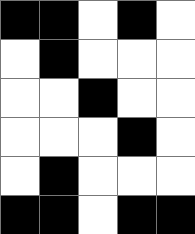[["black", "black", "white", "black", "white"], ["white", "black", "white", "white", "white"], ["white", "white", "black", "white", "white"], ["white", "white", "white", "black", "white"], ["white", "black", "white", "white", "white"], ["black", "black", "white", "black", "black"]]